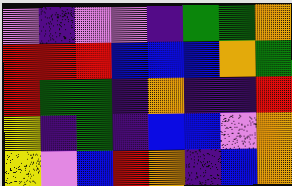[["violet", "indigo", "violet", "violet", "indigo", "green", "green", "orange"], ["red", "red", "red", "blue", "blue", "blue", "orange", "green"], ["red", "green", "green", "indigo", "orange", "indigo", "indigo", "red"], ["yellow", "indigo", "green", "indigo", "blue", "blue", "violet", "orange"], ["yellow", "violet", "blue", "red", "orange", "indigo", "blue", "orange"]]